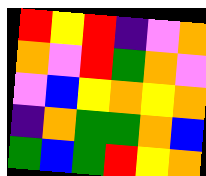[["red", "yellow", "red", "indigo", "violet", "orange"], ["orange", "violet", "red", "green", "orange", "violet"], ["violet", "blue", "yellow", "orange", "yellow", "orange"], ["indigo", "orange", "green", "green", "orange", "blue"], ["green", "blue", "green", "red", "yellow", "orange"]]